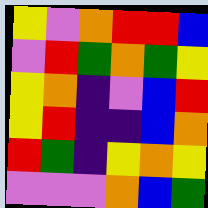[["yellow", "violet", "orange", "red", "red", "blue"], ["violet", "red", "green", "orange", "green", "yellow"], ["yellow", "orange", "indigo", "violet", "blue", "red"], ["yellow", "red", "indigo", "indigo", "blue", "orange"], ["red", "green", "indigo", "yellow", "orange", "yellow"], ["violet", "violet", "violet", "orange", "blue", "green"]]